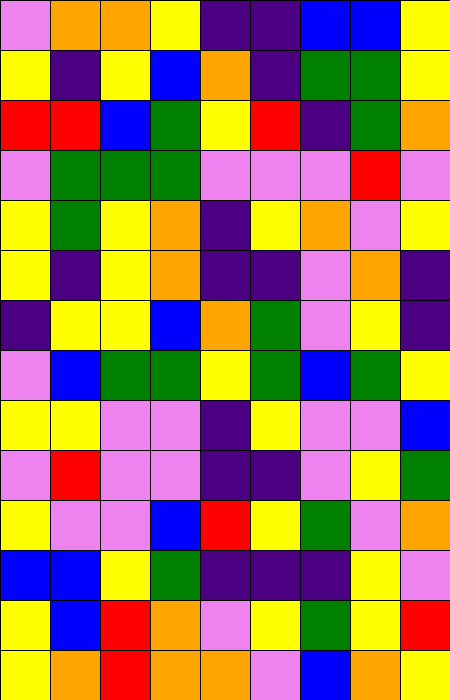[["violet", "orange", "orange", "yellow", "indigo", "indigo", "blue", "blue", "yellow"], ["yellow", "indigo", "yellow", "blue", "orange", "indigo", "green", "green", "yellow"], ["red", "red", "blue", "green", "yellow", "red", "indigo", "green", "orange"], ["violet", "green", "green", "green", "violet", "violet", "violet", "red", "violet"], ["yellow", "green", "yellow", "orange", "indigo", "yellow", "orange", "violet", "yellow"], ["yellow", "indigo", "yellow", "orange", "indigo", "indigo", "violet", "orange", "indigo"], ["indigo", "yellow", "yellow", "blue", "orange", "green", "violet", "yellow", "indigo"], ["violet", "blue", "green", "green", "yellow", "green", "blue", "green", "yellow"], ["yellow", "yellow", "violet", "violet", "indigo", "yellow", "violet", "violet", "blue"], ["violet", "red", "violet", "violet", "indigo", "indigo", "violet", "yellow", "green"], ["yellow", "violet", "violet", "blue", "red", "yellow", "green", "violet", "orange"], ["blue", "blue", "yellow", "green", "indigo", "indigo", "indigo", "yellow", "violet"], ["yellow", "blue", "red", "orange", "violet", "yellow", "green", "yellow", "red"], ["yellow", "orange", "red", "orange", "orange", "violet", "blue", "orange", "yellow"]]